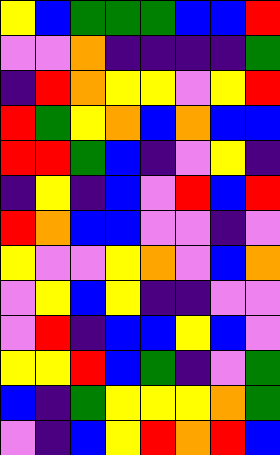[["yellow", "blue", "green", "green", "green", "blue", "blue", "red"], ["violet", "violet", "orange", "indigo", "indigo", "indigo", "indigo", "green"], ["indigo", "red", "orange", "yellow", "yellow", "violet", "yellow", "red"], ["red", "green", "yellow", "orange", "blue", "orange", "blue", "blue"], ["red", "red", "green", "blue", "indigo", "violet", "yellow", "indigo"], ["indigo", "yellow", "indigo", "blue", "violet", "red", "blue", "red"], ["red", "orange", "blue", "blue", "violet", "violet", "indigo", "violet"], ["yellow", "violet", "violet", "yellow", "orange", "violet", "blue", "orange"], ["violet", "yellow", "blue", "yellow", "indigo", "indigo", "violet", "violet"], ["violet", "red", "indigo", "blue", "blue", "yellow", "blue", "violet"], ["yellow", "yellow", "red", "blue", "green", "indigo", "violet", "green"], ["blue", "indigo", "green", "yellow", "yellow", "yellow", "orange", "green"], ["violet", "indigo", "blue", "yellow", "red", "orange", "red", "blue"]]